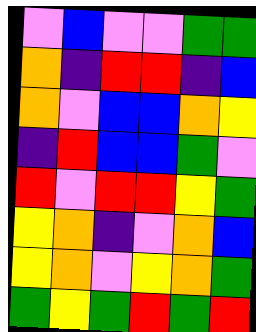[["violet", "blue", "violet", "violet", "green", "green"], ["orange", "indigo", "red", "red", "indigo", "blue"], ["orange", "violet", "blue", "blue", "orange", "yellow"], ["indigo", "red", "blue", "blue", "green", "violet"], ["red", "violet", "red", "red", "yellow", "green"], ["yellow", "orange", "indigo", "violet", "orange", "blue"], ["yellow", "orange", "violet", "yellow", "orange", "green"], ["green", "yellow", "green", "red", "green", "red"]]